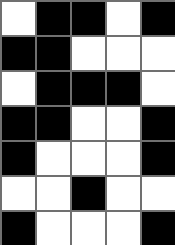[["white", "black", "black", "white", "black"], ["black", "black", "white", "white", "white"], ["white", "black", "black", "black", "white"], ["black", "black", "white", "white", "black"], ["black", "white", "white", "white", "black"], ["white", "white", "black", "white", "white"], ["black", "white", "white", "white", "black"]]